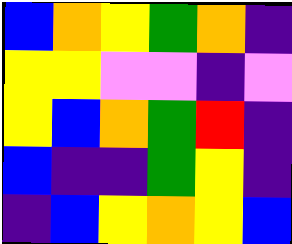[["blue", "orange", "yellow", "green", "orange", "indigo"], ["yellow", "yellow", "violet", "violet", "indigo", "violet"], ["yellow", "blue", "orange", "green", "red", "indigo"], ["blue", "indigo", "indigo", "green", "yellow", "indigo"], ["indigo", "blue", "yellow", "orange", "yellow", "blue"]]